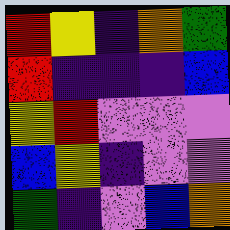[["red", "yellow", "indigo", "orange", "green"], ["red", "indigo", "indigo", "indigo", "blue"], ["yellow", "red", "violet", "violet", "violet"], ["blue", "yellow", "indigo", "violet", "violet"], ["green", "indigo", "violet", "blue", "orange"]]